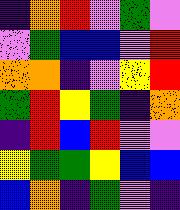[["indigo", "orange", "red", "violet", "green", "violet"], ["violet", "green", "blue", "blue", "violet", "red"], ["orange", "orange", "indigo", "violet", "yellow", "red"], ["green", "red", "yellow", "green", "indigo", "orange"], ["indigo", "red", "blue", "red", "violet", "violet"], ["yellow", "green", "green", "yellow", "blue", "blue"], ["blue", "orange", "indigo", "green", "violet", "indigo"]]